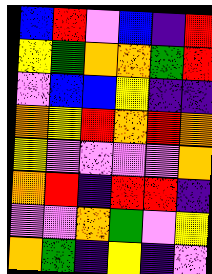[["blue", "red", "violet", "blue", "indigo", "red"], ["yellow", "green", "orange", "orange", "green", "red"], ["violet", "blue", "blue", "yellow", "indigo", "indigo"], ["orange", "yellow", "red", "orange", "red", "orange"], ["yellow", "violet", "violet", "violet", "violet", "orange"], ["orange", "red", "indigo", "red", "red", "indigo"], ["violet", "violet", "orange", "green", "violet", "yellow"], ["orange", "green", "indigo", "yellow", "indigo", "violet"]]